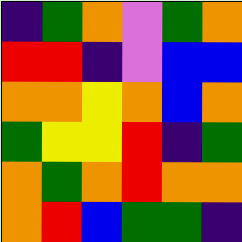[["indigo", "green", "orange", "violet", "green", "orange"], ["red", "red", "indigo", "violet", "blue", "blue"], ["orange", "orange", "yellow", "orange", "blue", "orange"], ["green", "yellow", "yellow", "red", "indigo", "green"], ["orange", "green", "orange", "red", "orange", "orange"], ["orange", "red", "blue", "green", "green", "indigo"]]